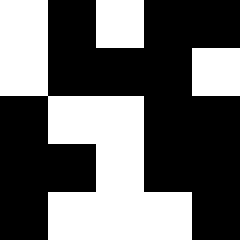[["white", "black", "white", "black", "black"], ["white", "black", "black", "black", "white"], ["black", "white", "white", "black", "black"], ["black", "black", "white", "black", "black"], ["black", "white", "white", "white", "black"]]